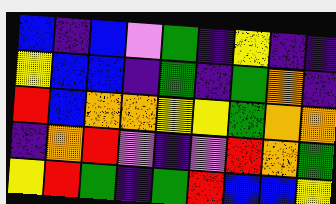[["blue", "indigo", "blue", "violet", "green", "indigo", "yellow", "indigo", "indigo"], ["yellow", "blue", "blue", "indigo", "green", "indigo", "green", "orange", "indigo"], ["red", "blue", "orange", "orange", "yellow", "yellow", "green", "orange", "orange"], ["indigo", "orange", "red", "violet", "indigo", "violet", "red", "orange", "green"], ["yellow", "red", "green", "indigo", "green", "red", "blue", "blue", "yellow"]]